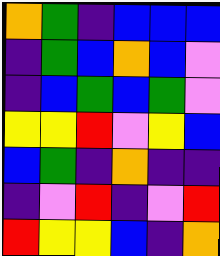[["orange", "green", "indigo", "blue", "blue", "blue"], ["indigo", "green", "blue", "orange", "blue", "violet"], ["indigo", "blue", "green", "blue", "green", "violet"], ["yellow", "yellow", "red", "violet", "yellow", "blue"], ["blue", "green", "indigo", "orange", "indigo", "indigo"], ["indigo", "violet", "red", "indigo", "violet", "red"], ["red", "yellow", "yellow", "blue", "indigo", "orange"]]